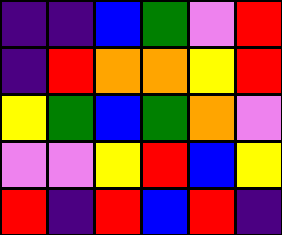[["indigo", "indigo", "blue", "green", "violet", "red"], ["indigo", "red", "orange", "orange", "yellow", "red"], ["yellow", "green", "blue", "green", "orange", "violet"], ["violet", "violet", "yellow", "red", "blue", "yellow"], ["red", "indigo", "red", "blue", "red", "indigo"]]